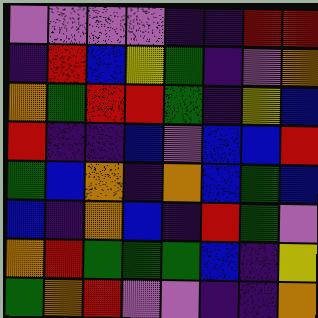[["violet", "violet", "violet", "violet", "indigo", "indigo", "red", "red"], ["indigo", "red", "blue", "yellow", "green", "indigo", "violet", "orange"], ["orange", "green", "red", "red", "green", "indigo", "yellow", "blue"], ["red", "indigo", "indigo", "blue", "violet", "blue", "blue", "red"], ["green", "blue", "orange", "indigo", "orange", "blue", "green", "blue"], ["blue", "indigo", "orange", "blue", "indigo", "red", "green", "violet"], ["orange", "red", "green", "green", "green", "blue", "indigo", "yellow"], ["green", "orange", "red", "violet", "violet", "indigo", "indigo", "orange"]]